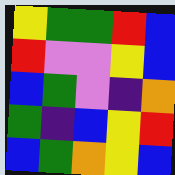[["yellow", "green", "green", "red", "blue"], ["red", "violet", "violet", "yellow", "blue"], ["blue", "green", "violet", "indigo", "orange"], ["green", "indigo", "blue", "yellow", "red"], ["blue", "green", "orange", "yellow", "blue"]]